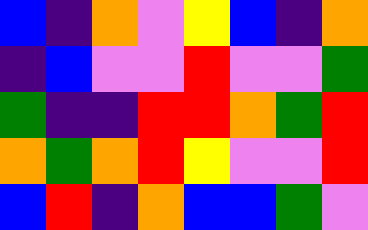[["blue", "indigo", "orange", "violet", "yellow", "blue", "indigo", "orange"], ["indigo", "blue", "violet", "violet", "red", "violet", "violet", "green"], ["green", "indigo", "indigo", "red", "red", "orange", "green", "red"], ["orange", "green", "orange", "red", "yellow", "violet", "violet", "red"], ["blue", "red", "indigo", "orange", "blue", "blue", "green", "violet"]]